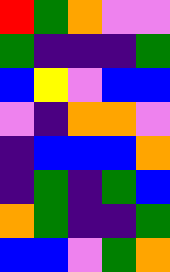[["red", "green", "orange", "violet", "violet"], ["green", "indigo", "indigo", "indigo", "green"], ["blue", "yellow", "violet", "blue", "blue"], ["violet", "indigo", "orange", "orange", "violet"], ["indigo", "blue", "blue", "blue", "orange"], ["indigo", "green", "indigo", "green", "blue"], ["orange", "green", "indigo", "indigo", "green"], ["blue", "blue", "violet", "green", "orange"]]